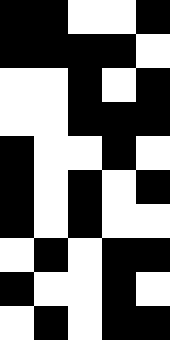[["black", "black", "white", "white", "black"], ["black", "black", "black", "black", "white"], ["white", "white", "black", "white", "black"], ["white", "white", "black", "black", "black"], ["black", "white", "white", "black", "white"], ["black", "white", "black", "white", "black"], ["black", "white", "black", "white", "white"], ["white", "black", "white", "black", "black"], ["black", "white", "white", "black", "white"], ["white", "black", "white", "black", "black"]]